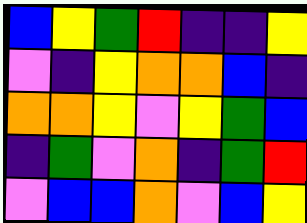[["blue", "yellow", "green", "red", "indigo", "indigo", "yellow"], ["violet", "indigo", "yellow", "orange", "orange", "blue", "indigo"], ["orange", "orange", "yellow", "violet", "yellow", "green", "blue"], ["indigo", "green", "violet", "orange", "indigo", "green", "red"], ["violet", "blue", "blue", "orange", "violet", "blue", "yellow"]]